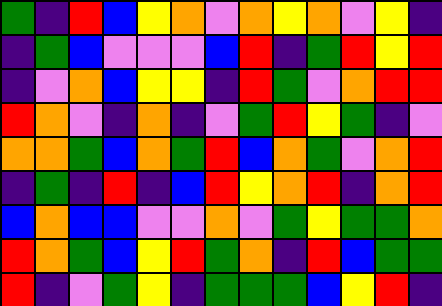[["green", "indigo", "red", "blue", "yellow", "orange", "violet", "orange", "yellow", "orange", "violet", "yellow", "indigo"], ["indigo", "green", "blue", "violet", "violet", "violet", "blue", "red", "indigo", "green", "red", "yellow", "red"], ["indigo", "violet", "orange", "blue", "yellow", "yellow", "indigo", "red", "green", "violet", "orange", "red", "red"], ["red", "orange", "violet", "indigo", "orange", "indigo", "violet", "green", "red", "yellow", "green", "indigo", "violet"], ["orange", "orange", "green", "blue", "orange", "green", "red", "blue", "orange", "green", "violet", "orange", "red"], ["indigo", "green", "indigo", "red", "indigo", "blue", "red", "yellow", "orange", "red", "indigo", "orange", "red"], ["blue", "orange", "blue", "blue", "violet", "violet", "orange", "violet", "green", "yellow", "green", "green", "orange"], ["red", "orange", "green", "blue", "yellow", "red", "green", "orange", "indigo", "red", "blue", "green", "green"], ["red", "indigo", "violet", "green", "yellow", "indigo", "green", "green", "green", "blue", "yellow", "red", "indigo"]]